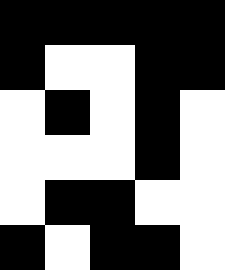[["black", "black", "black", "black", "black"], ["black", "white", "white", "black", "black"], ["white", "black", "white", "black", "white"], ["white", "white", "white", "black", "white"], ["white", "black", "black", "white", "white"], ["black", "white", "black", "black", "white"]]